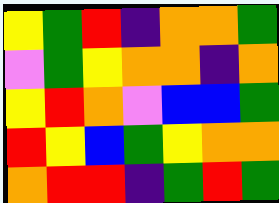[["yellow", "green", "red", "indigo", "orange", "orange", "green"], ["violet", "green", "yellow", "orange", "orange", "indigo", "orange"], ["yellow", "red", "orange", "violet", "blue", "blue", "green"], ["red", "yellow", "blue", "green", "yellow", "orange", "orange"], ["orange", "red", "red", "indigo", "green", "red", "green"]]